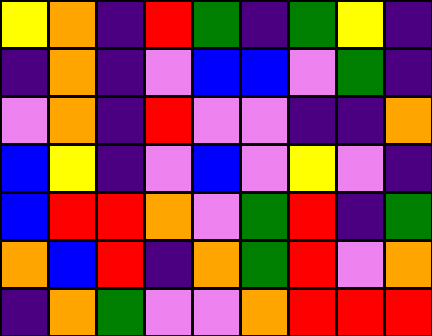[["yellow", "orange", "indigo", "red", "green", "indigo", "green", "yellow", "indigo"], ["indigo", "orange", "indigo", "violet", "blue", "blue", "violet", "green", "indigo"], ["violet", "orange", "indigo", "red", "violet", "violet", "indigo", "indigo", "orange"], ["blue", "yellow", "indigo", "violet", "blue", "violet", "yellow", "violet", "indigo"], ["blue", "red", "red", "orange", "violet", "green", "red", "indigo", "green"], ["orange", "blue", "red", "indigo", "orange", "green", "red", "violet", "orange"], ["indigo", "orange", "green", "violet", "violet", "orange", "red", "red", "red"]]